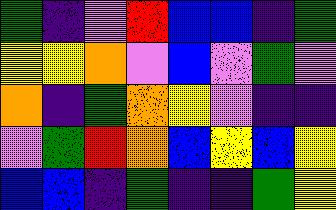[["green", "indigo", "violet", "red", "blue", "blue", "indigo", "green"], ["yellow", "yellow", "orange", "violet", "blue", "violet", "green", "violet"], ["orange", "indigo", "green", "orange", "yellow", "violet", "indigo", "indigo"], ["violet", "green", "red", "orange", "blue", "yellow", "blue", "yellow"], ["blue", "blue", "indigo", "green", "indigo", "indigo", "green", "yellow"]]